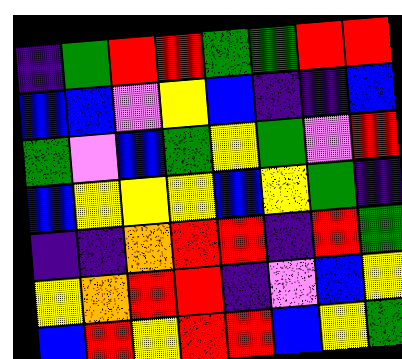[["indigo", "green", "red", "red", "green", "green", "red", "red"], ["blue", "blue", "violet", "yellow", "blue", "indigo", "indigo", "blue"], ["green", "violet", "blue", "green", "yellow", "green", "violet", "red"], ["blue", "yellow", "yellow", "yellow", "blue", "yellow", "green", "indigo"], ["indigo", "indigo", "orange", "red", "red", "indigo", "red", "green"], ["yellow", "orange", "red", "red", "indigo", "violet", "blue", "yellow"], ["blue", "red", "yellow", "red", "red", "blue", "yellow", "green"]]